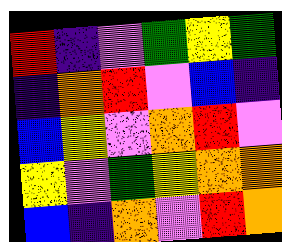[["red", "indigo", "violet", "green", "yellow", "green"], ["indigo", "orange", "red", "violet", "blue", "indigo"], ["blue", "yellow", "violet", "orange", "red", "violet"], ["yellow", "violet", "green", "yellow", "orange", "orange"], ["blue", "indigo", "orange", "violet", "red", "orange"]]